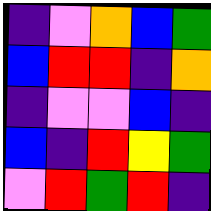[["indigo", "violet", "orange", "blue", "green"], ["blue", "red", "red", "indigo", "orange"], ["indigo", "violet", "violet", "blue", "indigo"], ["blue", "indigo", "red", "yellow", "green"], ["violet", "red", "green", "red", "indigo"]]